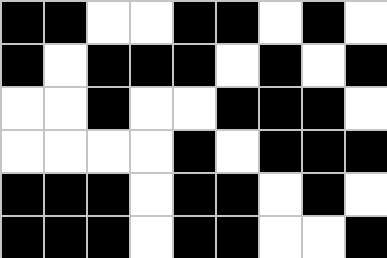[["black", "black", "white", "white", "black", "black", "white", "black", "white"], ["black", "white", "black", "black", "black", "white", "black", "white", "black"], ["white", "white", "black", "white", "white", "black", "black", "black", "white"], ["white", "white", "white", "white", "black", "white", "black", "black", "black"], ["black", "black", "black", "white", "black", "black", "white", "black", "white"], ["black", "black", "black", "white", "black", "black", "white", "white", "black"]]